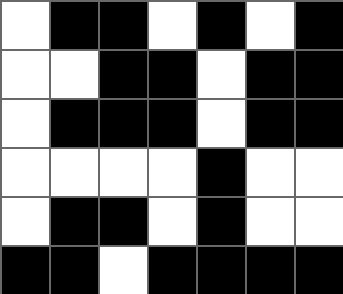[["white", "black", "black", "white", "black", "white", "black"], ["white", "white", "black", "black", "white", "black", "black"], ["white", "black", "black", "black", "white", "black", "black"], ["white", "white", "white", "white", "black", "white", "white"], ["white", "black", "black", "white", "black", "white", "white"], ["black", "black", "white", "black", "black", "black", "black"]]